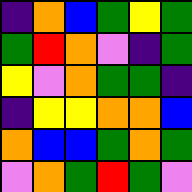[["indigo", "orange", "blue", "green", "yellow", "green"], ["green", "red", "orange", "violet", "indigo", "green"], ["yellow", "violet", "orange", "green", "green", "indigo"], ["indigo", "yellow", "yellow", "orange", "orange", "blue"], ["orange", "blue", "blue", "green", "orange", "green"], ["violet", "orange", "green", "red", "green", "violet"]]